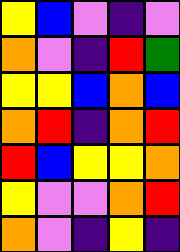[["yellow", "blue", "violet", "indigo", "violet"], ["orange", "violet", "indigo", "red", "green"], ["yellow", "yellow", "blue", "orange", "blue"], ["orange", "red", "indigo", "orange", "red"], ["red", "blue", "yellow", "yellow", "orange"], ["yellow", "violet", "violet", "orange", "red"], ["orange", "violet", "indigo", "yellow", "indigo"]]